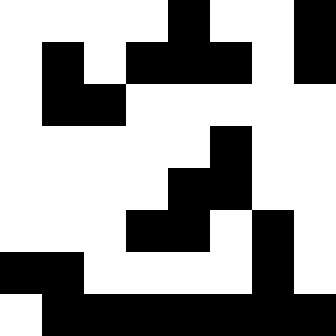[["white", "white", "white", "white", "black", "white", "white", "black"], ["white", "black", "white", "black", "black", "black", "white", "black"], ["white", "black", "black", "white", "white", "white", "white", "white"], ["white", "white", "white", "white", "white", "black", "white", "white"], ["white", "white", "white", "white", "black", "black", "white", "white"], ["white", "white", "white", "black", "black", "white", "black", "white"], ["black", "black", "white", "white", "white", "white", "black", "white"], ["white", "black", "black", "black", "black", "black", "black", "black"]]